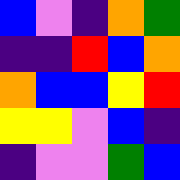[["blue", "violet", "indigo", "orange", "green"], ["indigo", "indigo", "red", "blue", "orange"], ["orange", "blue", "blue", "yellow", "red"], ["yellow", "yellow", "violet", "blue", "indigo"], ["indigo", "violet", "violet", "green", "blue"]]